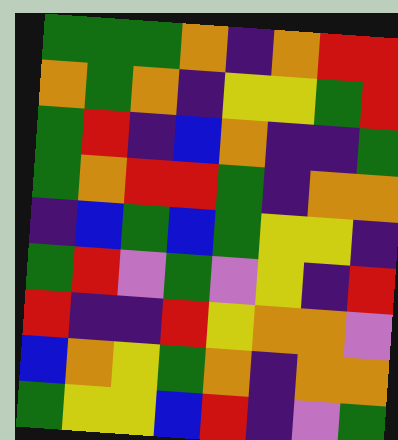[["green", "green", "green", "orange", "indigo", "orange", "red", "red"], ["orange", "green", "orange", "indigo", "yellow", "yellow", "green", "red"], ["green", "red", "indigo", "blue", "orange", "indigo", "indigo", "green"], ["green", "orange", "red", "red", "green", "indigo", "orange", "orange"], ["indigo", "blue", "green", "blue", "green", "yellow", "yellow", "indigo"], ["green", "red", "violet", "green", "violet", "yellow", "indigo", "red"], ["red", "indigo", "indigo", "red", "yellow", "orange", "orange", "violet"], ["blue", "orange", "yellow", "green", "orange", "indigo", "orange", "orange"], ["green", "yellow", "yellow", "blue", "red", "indigo", "violet", "green"]]